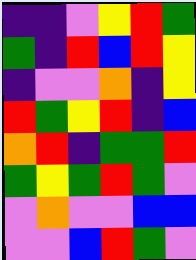[["indigo", "indigo", "violet", "yellow", "red", "green"], ["green", "indigo", "red", "blue", "red", "yellow"], ["indigo", "violet", "violet", "orange", "indigo", "yellow"], ["red", "green", "yellow", "red", "indigo", "blue"], ["orange", "red", "indigo", "green", "green", "red"], ["green", "yellow", "green", "red", "green", "violet"], ["violet", "orange", "violet", "violet", "blue", "blue"], ["violet", "violet", "blue", "red", "green", "violet"]]